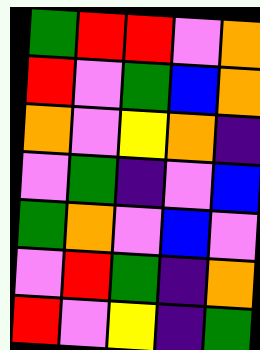[["green", "red", "red", "violet", "orange"], ["red", "violet", "green", "blue", "orange"], ["orange", "violet", "yellow", "orange", "indigo"], ["violet", "green", "indigo", "violet", "blue"], ["green", "orange", "violet", "blue", "violet"], ["violet", "red", "green", "indigo", "orange"], ["red", "violet", "yellow", "indigo", "green"]]